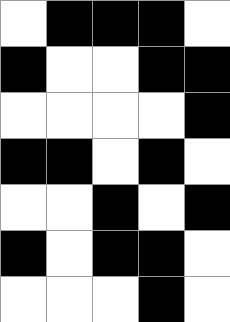[["white", "black", "black", "black", "white"], ["black", "white", "white", "black", "black"], ["white", "white", "white", "white", "black"], ["black", "black", "white", "black", "white"], ["white", "white", "black", "white", "black"], ["black", "white", "black", "black", "white"], ["white", "white", "white", "black", "white"]]